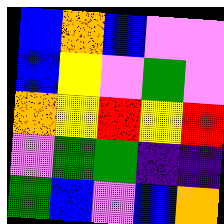[["blue", "orange", "blue", "violet", "violet"], ["blue", "yellow", "violet", "green", "violet"], ["orange", "yellow", "red", "yellow", "red"], ["violet", "green", "green", "indigo", "indigo"], ["green", "blue", "violet", "blue", "orange"]]